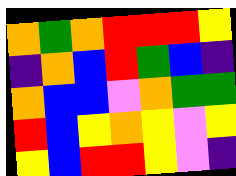[["orange", "green", "orange", "red", "red", "red", "yellow"], ["indigo", "orange", "blue", "red", "green", "blue", "indigo"], ["orange", "blue", "blue", "violet", "orange", "green", "green"], ["red", "blue", "yellow", "orange", "yellow", "violet", "yellow"], ["yellow", "blue", "red", "red", "yellow", "violet", "indigo"]]